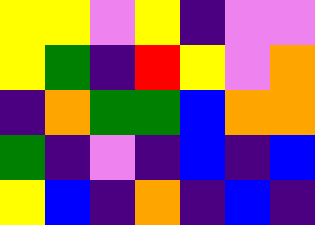[["yellow", "yellow", "violet", "yellow", "indigo", "violet", "violet"], ["yellow", "green", "indigo", "red", "yellow", "violet", "orange"], ["indigo", "orange", "green", "green", "blue", "orange", "orange"], ["green", "indigo", "violet", "indigo", "blue", "indigo", "blue"], ["yellow", "blue", "indigo", "orange", "indigo", "blue", "indigo"]]